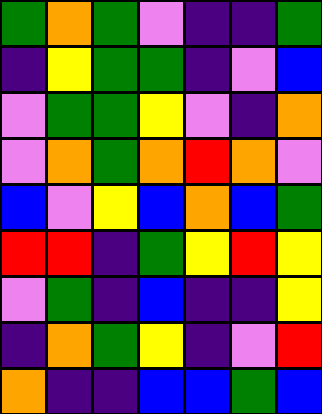[["green", "orange", "green", "violet", "indigo", "indigo", "green"], ["indigo", "yellow", "green", "green", "indigo", "violet", "blue"], ["violet", "green", "green", "yellow", "violet", "indigo", "orange"], ["violet", "orange", "green", "orange", "red", "orange", "violet"], ["blue", "violet", "yellow", "blue", "orange", "blue", "green"], ["red", "red", "indigo", "green", "yellow", "red", "yellow"], ["violet", "green", "indigo", "blue", "indigo", "indigo", "yellow"], ["indigo", "orange", "green", "yellow", "indigo", "violet", "red"], ["orange", "indigo", "indigo", "blue", "blue", "green", "blue"]]